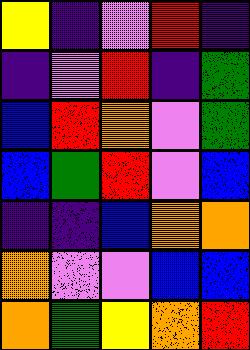[["yellow", "indigo", "violet", "red", "indigo"], ["indigo", "violet", "red", "indigo", "green"], ["blue", "red", "orange", "violet", "green"], ["blue", "green", "red", "violet", "blue"], ["indigo", "indigo", "blue", "orange", "orange"], ["orange", "violet", "violet", "blue", "blue"], ["orange", "green", "yellow", "orange", "red"]]